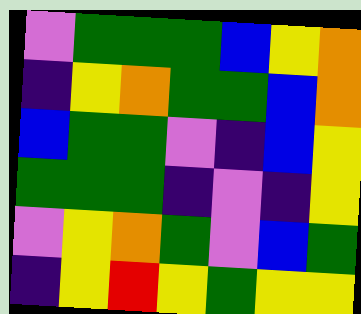[["violet", "green", "green", "green", "blue", "yellow", "orange"], ["indigo", "yellow", "orange", "green", "green", "blue", "orange"], ["blue", "green", "green", "violet", "indigo", "blue", "yellow"], ["green", "green", "green", "indigo", "violet", "indigo", "yellow"], ["violet", "yellow", "orange", "green", "violet", "blue", "green"], ["indigo", "yellow", "red", "yellow", "green", "yellow", "yellow"]]